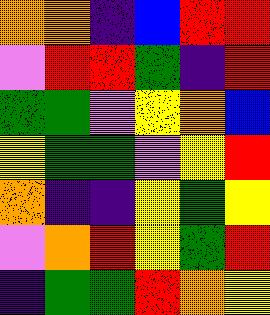[["orange", "orange", "indigo", "blue", "red", "red"], ["violet", "red", "red", "green", "indigo", "red"], ["green", "green", "violet", "yellow", "orange", "blue"], ["yellow", "green", "green", "violet", "yellow", "red"], ["orange", "indigo", "indigo", "yellow", "green", "yellow"], ["violet", "orange", "red", "yellow", "green", "red"], ["indigo", "green", "green", "red", "orange", "yellow"]]